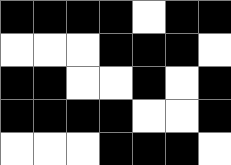[["black", "black", "black", "black", "white", "black", "black"], ["white", "white", "white", "black", "black", "black", "white"], ["black", "black", "white", "white", "black", "white", "black"], ["black", "black", "black", "black", "white", "white", "black"], ["white", "white", "white", "black", "black", "black", "white"]]